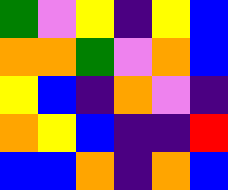[["green", "violet", "yellow", "indigo", "yellow", "blue"], ["orange", "orange", "green", "violet", "orange", "blue"], ["yellow", "blue", "indigo", "orange", "violet", "indigo"], ["orange", "yellow", "blue", "indigo", "indigo", "red"], ["blue", "blue", "orange", "indigo", "orange", "blue"]]